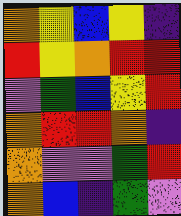[["orange", "yellow", "blue", "yellow", "indigo"], ["red", "yellow", "orange", "red", "red"], ["violet", "green", "blue", "yellow", "red"], ["orange", "red", "red", "orange", "indigo"], ["orange", "violet", "violet", "green", "red"], ["orange", "blue", "indigo", "green", "violet"]]